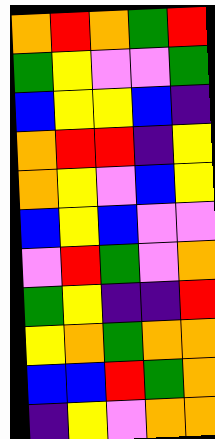[["orange", "red", "orange", "green", "red"], ["green", "yellow", "violet", "violet", "green"], ["blue", "yellow", "yellow", "blue", "indigo"], ["orange", "red", "red", "indigo", "yellow"], ["orange", "yellow", "violet", "blue", "yellow"], ["blue", "yellow", "blue", "violet", "violet"], ["violet", "red", "green", "violet", "orange"], ["green", "yellow", "indigo", "indigo", "red"], ["yellow", "orange", "green", "orange", "orange"], ["blue", "blue", "red", "green", "orange"], ["indigo", "yellow", "violet", "orange", "orange"]]